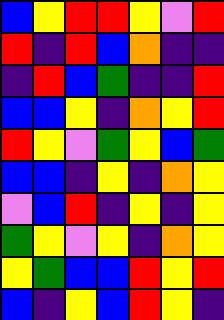[["blue", "yellow", "red", "red", "yellow", "violet", "red"], ["red", "indigo", "red", "blue", "orange", "indigo", "indigo"], ["indigo", "red", "blue", "green", "indigo", "indigo", "red"], ["blue", "blue", "yellow", "indigo", "orange", "yellow", "red"], ["red", "yellow", "violet", "green", "yellow", "blue", "green"], ["blue", "blue", "indigo", "yellow", "indigo", "orange", "yellow"], ["violet", "blue", "red", "indigo", "yellow", "indigo", "yellow"], ["green", "yellow", "violet", "yellow", "indigo", "orange", "yellow"], ["yellow", "green", "blue", "blue", "red", "yellow", "red"], ["blue", "indigo", "yellow", "blue", "red", "yellow", "indigo"]]